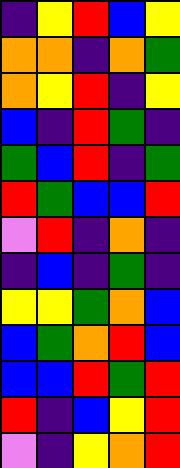[["indigo", "yellow", "red", "blue", "yellow"], ["orange", "orange", "indigo", "orange", "green"], ["orange", "yellow", "red", "indigo", "yellow"], ["blue", "indigo", "red", "green", "indigo"], ["green", "blue", "red", "indigo", "green"], ["red", "green", "blue", "blue", "red"], ["violet", "red", "indigo", "orange", "indigo"], ["indigo", "blue", "indigo", "green", "indigo"], ["yellow", "yellow", "green", "orange", "blue"], ["blue", "green", "orange", "red", "blue"], ["blue", "blue", "red", "green", "red"], ["red", "indigo", "blue", "yellow", "red"], ["violet", "indigo", "yellow", "orange", "red"]]